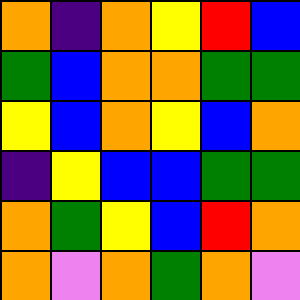[["orange", "indigo", "orange", "yellow", "red", "blue"], ["green", "blue", "orange", "orange", "green", "green"], ["yellow", "blue", "orange", "yellow", "blue", "orange"], ["indigo", "yellow", "blue", "blue", "green", "green"], ["orange", "green", "yellow", "blue", "red", "orange"], ["orange", "violet", "orange", "green", "orange", "violet"]]